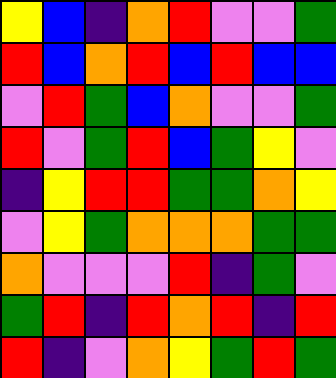[["yellow", "blue", "indigo", "orange", "red", "violet", "violet", "green"], ["red", "blue", "orange", "red", "blue", "red", "blue", "blue"], ["violet", "red", "green", "blue", "orange", "violet", "violet", "green"], ["red", "violet", "green", "red", "blue", "green", "yellow", "violet"], ["indigo", "yellow", "red", "red", "green", "green", "orange", "yellow"], ["violet", "yellow", "green", "orange", "orange", "orange", "green", "green"], ["orange", "violet", "violet", "violet", "red", "indigo", "green", "violet"], ["green", "red", "indigo", "red", "orange", "red", "indigo", "red"], ["red", "indigo", "violet", "orange", "yellow", "green", "red", "green"]]